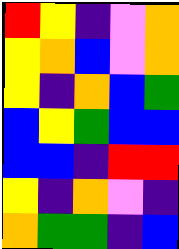[["red", "yellow", "indigo", "violet", "orange"], ["yellow", "orange", "blue", "violet", "orange"], ["yellow", "indigo", "orange", "blue", "green"], ["blue", "yellow", "green", "blue", "blue"], ["blue", "blue", "indigo", "red", "red"], ["yellow", "indigo", "orange", "violet", "indigo"], ["orange", "green", "green", "indigo", "blue"]]